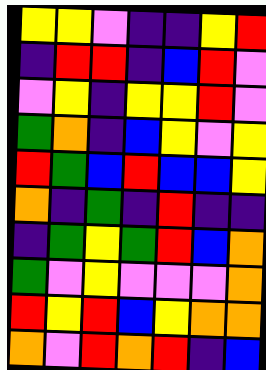[["yellow", "yellow", "violet", "indigo", "indigo", "yellow", "red"], ["indigo", "red", "red", "indigo", "blue", "red", "violet"], ["violet", "yellow", "indigo", "yellow", "yellow", "red", "violet"], ["green", "orange", "indigo", "blue", "yellow", "violet", "yellow"], ["red", "green", "blue", "red", "blue", "blue", "yellow"], ["orange", "indigo", "green", "indigo", "red", "indigo", "indigo"], ["indigo", "green", "yellow", "green", "red", "blue", "orange"], ["green", "violet", "yellow", "violet", "violet", "violet", "orange"], ["red", "yellow", "red", "blue", "yellow", "orange", "orange"], ["orange", "violet", "red", "orange", "red", "indigo", "blue"]]